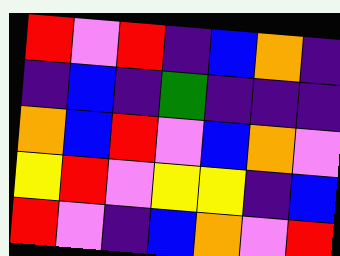[["red", "violet", "red", "indigo", "blue", "orange", "indigo"], ["indigo", "blue", "indigo", "green", "indigo", "indigo", "indigo"], ["orange", "blue", "red", "violet", "blue", "orange", "violet"], ["yellow", "red", "violet", "yellow", "yellow", "indigo", "blue"], ["red", "violet", "indigo", "blue", "orange", "violet", "red"]]